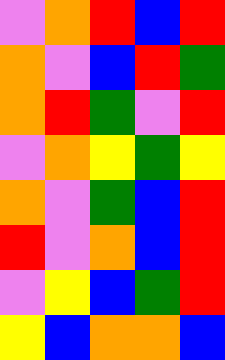[["violet", "orange", "red", "blue", "red"], ["orange", "violet", "blue", "red", "green"], ["orange", "red", "green", "violet", "red"], ["violet", "orange", "yellow", "green", "yellow"], ["orange", "violet", "green", "blue", "red"], ["red", "violet", "orange", "blue", "red"], ["violet", "yellow", "blue", "green", "red"], ["yellow", "blue", "orange", "orange", "blue"]]